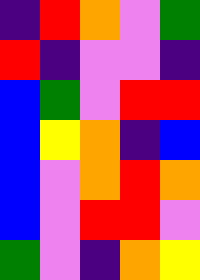[["indigo", "red", "orange", "violet", "green"], ["red", "indigo", "violet", "violet", "indigo"], ["blue", "green", "violet", "red", "red"], ["blue", "yellow", "orange", "indigo", "blue"], ["blue", "violet", "orange", "red", "orange"], ["blue", "violet", "red", "red", "violet"], ["green", "violet", "indigo", "orange", "yellow"]]